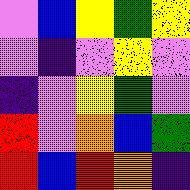[["violet", "blue", "yellow", "green", "yellow"], ["violet", "indigo", "violet", "yellow", "violet"], ["indigo", "violet", "yellow", "green", "violet"], ["red", "violet", "orange", "blue", "green"], ["red", "blue", "red", "orange", "indigo"]]